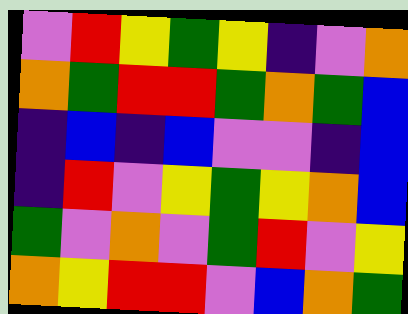[["violet", "red", "yellow", "green", "yellow", "indigo", "violet", "orange"], ["orange", "green", "red", "red", "green", "orange", "green", "blue"], ["indigo", "blue", "indigo", "blue", "violet", "violet", "indigo", "blue"], ["indigo", "red", "violet", "yellow", "green", "yellow", "orange", "blue"], ["green", "violet", "orange", "violet", "green", "red", "violet", "yellow"], ["orange", "yellow", "red", "red", "violet", "blue", "orange", "green"]]